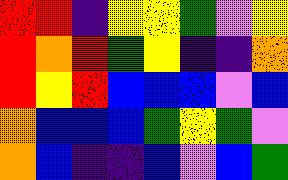[["red", "red", "indigo", "yellow", "yellow", "green", "violet", "yellow"], ["red", "orange", "red", "green", "yellow", "indigo", "indigo", "orange"], ["red", "yellow", "red", "blue", "blue", "blue", "violet", "blue"], ["orange", "blue", "blue", "blue", "green", "yellow", "green", "violet"], ["orange", "blue", "indigo", "indigo", "blue", "violet", "blue", "green"]]